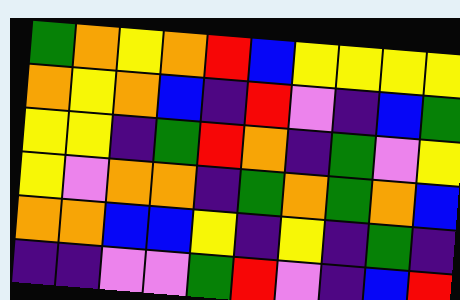[["green", "orange", "yellow", "orange", "red", "blue", "yellow", "yellow", "yellow", "yellow"], ["orange", "yellow", "orange", "blue", "indigo", "red", "violet", "indigo", "blue", "green"], ["yellow", "yellow", "indigo", "green", "red", "orange", "indigo", "green", "violet", "yellow"], ["yellow", "violet", "orange", "orange", "indigo", "green", "orange", "green", "orange", "blue"], ["orange", "orange", "blue", "blue", "yellow", "indigo", "yellow", "indigo", "green", "indigo"], ["indigo", "indigo", "violet", "violet", "green", "red", "violet", "indigo", "blue", "red"]]